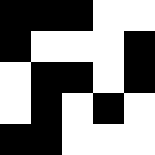[["black", "black", "black", "white", "white"], ["black", "white", "white", "white", "black"], ["white", "black", "black", "white", "black"], ["white", "black", "white", "black", "white"], ["black", "black", "white", "white", "white"]]